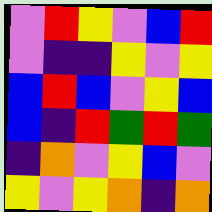[["violet", "red", "yellow", "violet", "blue", "red"], ["violet", "indigo", "indigo", "yellow", "violet", "yellow"], ["blue", "red", "blue", "violet", "yellow", "blue"], ["blue", "indigo", "red", "green", "red", "green"], ["indigo", "orange", "violet", "yellow", "blue", "violet"], ["yellow", "violet", "yellow", "orange", "indigo", "orange"]]